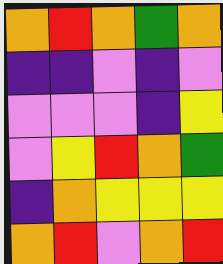[["orange", "red", "orange", "green", "orange"], ["indigo", "indigo", "violet", "indigo", "violet"], ["violet", "violet", "violet", "indigo", "yellow"], ["violet", "yellow", "red", "orange", "green"], ["indigo", "orange", "yellow", "yellow", "yellow"], ["orange", "red", "violet", "orange", "red"]]